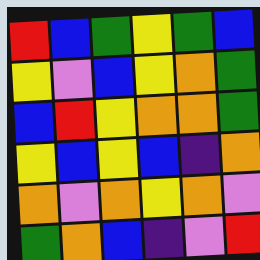[["red", "blue", "green", "yellow", "green", "blue"], ["yellow", "violet", "blue", "yellow", "orange", "green"], ["blue", "red", "yellow", "orange", "orange", "green"], ["yellow", "blue", "yellow", "blue", "indigo", "orange"], ["orange", "violet", "orange", "yellow", "orange", "violet"], ["green", "orange", "blue", "indigo", "violet", "red"]]